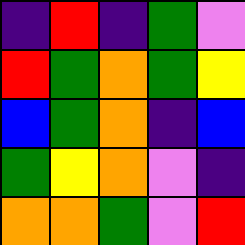[["indigo", "red", "indigo", "green", "violet"], ["red", "green", "orange", "green", "yellow"], ["blue", "green", "orange", "indigo", "blue"], ["green", "yellow", "orange", "violet", "indigo"], ["orange", "orange", "green", "violet", "red"]]